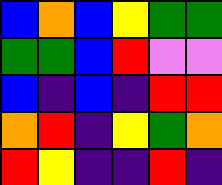[["blue", "orange", "blue", "yellow", "green", "green"], ["green", "green", "blue", "red", "violet", "violet"], ["blue", "indigo", "blue", "indigo", "red", "red"], ["orange", "red", "indigo", "yellow", "green", "orange"], ["red", "yellow", "indigo", "indigo", "red", "indigo"]]